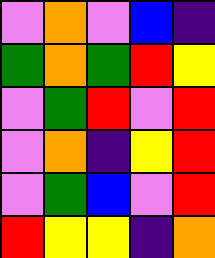[["violet", "orange", "violet", "blue", "indigo"], ["green", "orange", "green", "red", "yellow"], ["violet", "green", "red", "violet", "red"], ["violet", "orange", "indigo", "yellow", "red"], ["violet", "green", "blue", "violet", "red"], ["red", "yellow", "yellow", "indigo", "orange"]]